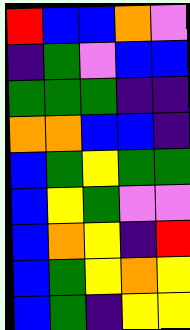[["red", "blue", "blue", "orange", "violet"], ["indigo", "green", "violet", "blue", "blue"], ["green", "green", "green", "indigo", "indigo"], ["orange", "orange", "blue", "blue", "indigo"], ["blue", "green", "yellow", "green", "green"], ["blue", "yellow", "green", "violet", "violet"], ["blue", "orange", "yellow", "indigo", "red"], ["blue", "green", "yellow", "orange", "yellow"], ["blue", "green", "indigo", "yellow", "yellow"]]